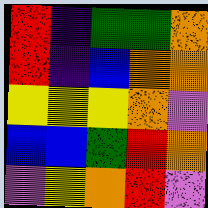[["red", "indigo", "green", "green", "orange"], ["red", "indigo", "blue", "orange", "orange"], ["yellow", "yellow", "yellow", "orange", "violet"], ["blue", "blue", "green", "red", "orange"], ["violet", "yellow", "orange", "red", "violet"]]